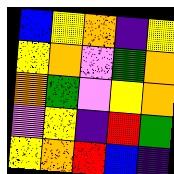[["blue", "yellow", "orange", "indigo", "yellow"], ["yellow", "orange", "violet", "green", "orange"], ["orange", "green", "violet", "yellow", "orange"], ["violet", "yellow", "indigo", "red", "green"], ["yellow", "orange", "red", "blue", "indigo"]]